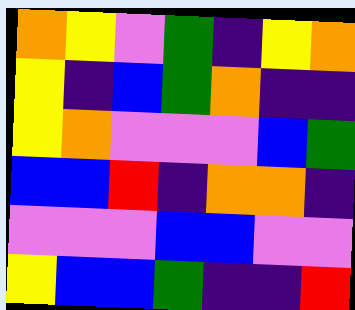[["orange", "yellow", "violet", "green", "indigo", "yellow", "orange"], ["yellow", "indigo", "blue", "green", "orange", "indigo", "indigo"], ["yellow", "orange", "violet", "violet", "violet", "blue", "green"], ["blue", "blue", "red", "indigo", "orange", "orange", "indigo"], ["violet", "violet", "violet", "blue", "blue", "violet", "violet"], ["yellow", "blue", "blue", "green", "indigo", "indigo", "red"]]